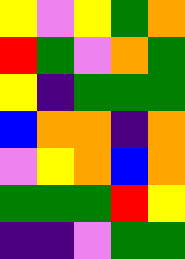[["yellow", "violet", "yellow", "green", "orange"], ["red", "green", "violet", "orange", "green"], ["yellow", "indigo", "green", "green", "green"], ["blue", "orange", "orange", "indigo", "orange"], ["violet", "yellow", "orange", "blue", "orange"], ["green", "green", "green", "red", "yellow"], ["indigo", "indigo", "violet", "green", "green"]]